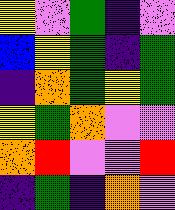[["yellow", "violet", "green", "indigo", "violet"], ["blue", "yellow", "green", "indigo", "green"], ["indigo", "orange", "green", "yellow", "green"], ["yellow", "green", "orange", "violet", "violet"], ["orange", "red", "violet", "violet", "red"], ["indigo", "green", "indigo", "orange", "violet"]]